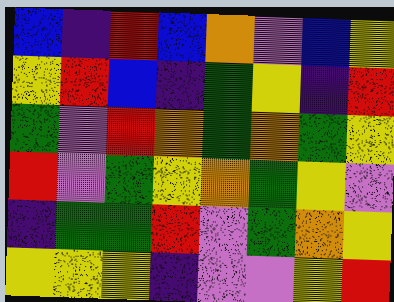[["blue", "indigo", "red", "blue", "orange", "violet", "blue", "yellow"], ["yellow", "red", "blue", "indigo", "green", "yellow", "indigo", "red"], ["green", "violet", "red", "orange", "green", "orange", "green", "yellow"], ["red", "violet", "green", "yellow", "orange", "green", "yellow", "violet"], ["indigo", "green", "green", "red", "violet", "green", "orange", "yellow"], ["yellow", "yellow", "yellow", "indigo", "violet", "violet", "yellow", "red"]]